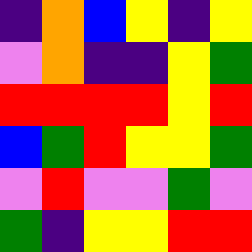[["indigo", "orange", "blue", "yellow", "indigo", "yellow"], ["violet", "orange", "indigo", "indigo", "yellow", "green"], ["red", "red", "red", "red", "yellow", "red"], ["blue", "green", "red", "yellow", "yellow", "green"], ["violet", "red", "violet", "violet", "green", "violet"], ["green", "indigo", "yellow", "yellow", "red", "red"]]